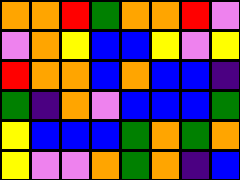[["orange", "orange", "red", "green", "orange", "orange", "red", "violet"], ["violet", "orange", "yellow", "blue", "blue", "yellow", "violet", "yellow"], ["red", "orange", "orange", "blue", "orange", "blue", "blue", "indigo"], ["green", "indigo", "orange", "violet", "blue", "blue", "blue", "green"], ["yellow", "blue", "blue", "blue", "green", "orange", "green", "orange"], ["yellow", "violet", "violet", "orange", "green", "orange", "indigo", "blue"]]